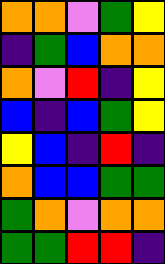[["orange", "orange", "violet", "green", "yellow"], ["indigo", "green", "blue", "orange", "orange"], ["orange", "violet", "red", "indigo", "yellow"], ["blue", "indigo", "blue", "green", "yellow"], ["yellow", "blue", "indigo", "red", "indigo"], ["orange", "blue", "blue", "green", "green"], ["green", "orange", "violet", "orange", "orange"], ["green", "green", "red", "red", "indigo"]]